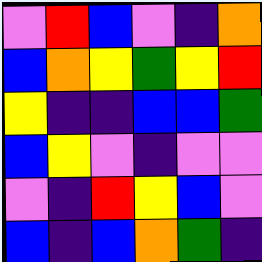[["violet", "red", "blue", "violet", "indigo", "orange"], ["blue", "orange", "yellow", "green", "yellow", "red"], ["yellow", "indigo", "indigo", "blue", "blue", "green"], ["blue", "yellow", "violet", "indigo", "violet", "violet"], ["violet", "indigo", "red", "yellow", "blue", "violet"], ["blue", "indigo", "blue", "orange", "green", "indigo"]]